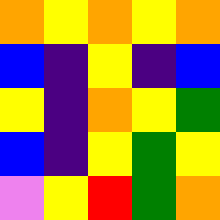[["orange", "yellow", "orange", "yellow", "orange"], ["blue", "indigo", "yellow", "indigo", "blue"], ["yellow", "indigo", "orange", "yellow", "green"], ["blue", "indigo", "yellow", "green", "yellow"], ["violet", "yellow", "red", "green", "orange"]]